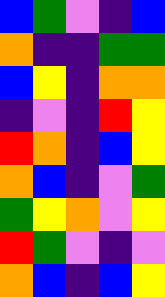[["blue", "green", "violet", "indigo", "blue"], ["orange", "indigo", "indigo", "green", "green"], ["blue", "yellow", "indigo", "orange", "orange"], ["indigo", "violet", "indigo", "red", "yellow"], ["red", "orange", "indigo", "blue", "yellow"], ["orange", "blue", "indigo", "violet", "green"], ["green", "yellow", "orange", "violet", "yellow"], ["red", "green", "violet", "indigo", "violet"], ["orange", "blue", "indigo", "blue", "yellow"]]